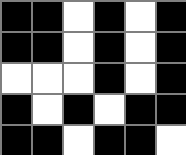[["black", "black", "white", "black", "white", "black"], ["black", "black", "white", "black", "white", "black"], ["white", "white", "white", "black", "white", "black"], ["black", "white", "black", "white", "black", "black"], ["black", "black", "white", "black", "black", "white"]]